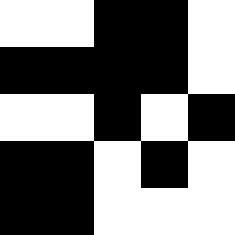[["white", "white", "black", "black", "white"], ["black", "black", "black", "black", "white"], ["white", "white", "black", "white", "black"], ["black", "black", "white", "black", "white"], ["black", "black", "white", "white", "white"]]